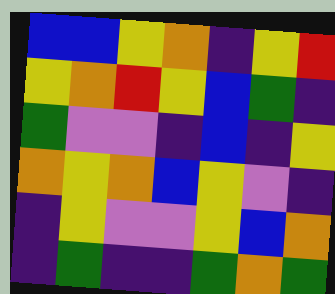[["blue", "blue", "yellow", "orange", "indigo", "yellow", "red"], ["yellow", "orange", "red", "yellow", "blue", "green", "indigo"], ["green", "violet", "violet", "indigo", "blue", "indigo", "yellow"], ["orange", "yellow", "orange", "blue", "yellow", "violet", "indigo"], ["indigo", "yellow", "violet", "violet", "yellow", "blue", "orange"], ["indigo", "green", "indigo", "indigo", "green", "orange", "green"]]